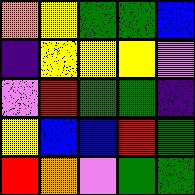[["orange", "yellow", "green", "green", "blue"], ["indigo", "yellow", "yellow", "yellow", "violet"], ["violet", "red", "green", "green", "indigo"], ["yellow", "blue", "blue", "red", "green"], ["red", "orange", "violet", "green", "green"]]